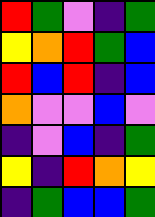[["red", "green", "violet", "indigo", "green"], ["yellow", "orange", "red", "green", "blue"], ["red", "blue", "red", "indigo", "blue"], ["orange", "violet", "violet", "blue", "violet"], ["indigo", "violet", "blue", "indigo", "green"], ["yellow", "indigo", "red", "orange", "yellow"], ["indigo", "green", "blue", "blue", "green"]]